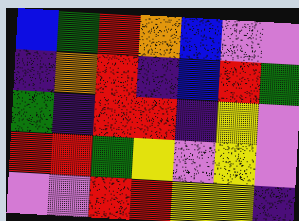[["blue", "green", "red", "orange", "blue", "violet", "violet"], ["indigo", "orange", "red", "indigo", "blue", "red", "green"], ["green", "indigo", "red", "red", "indigo", "yellow", "violet"], ["red", "red", "green", "yellow", "violet", "yellow", "violet"], ["violet", "violet", "red", "red", "yellow", "yellow", "indigo"]]